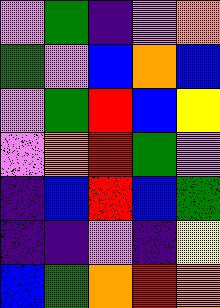[["violet", "green", "indigo", "violet", "orange"], ["green", "violet", "blue", "orange", "blue"], ["violet", "green", "red", "blue", "yellow"], ["violet", "orange", "red", "green", "violet"], ["indigo", "blue", "red", "blue", "green"], ["indigo", "indigo", "violet", "indigo", "yellow"], ["blue", "green", "orange", "red", "orange"]]